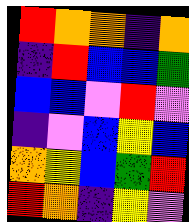[["red", "orange", "orange", "indigo", "orange"], ["indigo", "red", "blue", "blue", "green"], ["blue", "blue", "violet", "red", "violet"], ["indigo", "violet", "blue", "yellow", "blue"], ["orange", "yellow", "blue", "green", "red"], ["red", "orange", "indigo", "yellow", "violet"]]